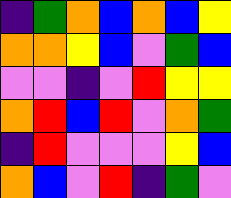[["indigo", "green", "orange", "blue", "orange", "blue", "yellow"], ["orange", "orange", "yellow", "blue", "violet", "green", "blue"], ["violet", "violet", "indigo", "violet", "red", "yellow", "yellow"], ["orange", "red", "blue", "red", "violet", "orange", "green"], ["indigo", "red", "violet", "violet", "violet", "yellow", "blue"], ["orange", "blue", "violet", "red", "indigo", "green", "violet"]]